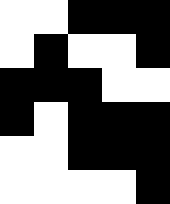[["white", "white", "black", "black", "black"], ["white", "black", "white", "white", "black"], ["black", "black", "black", "white", "white"], ["black", "white", "black", "black", "black"], ["white", "white", "black", "black", "black"], ["white", "white", "white", "white", "black"]]